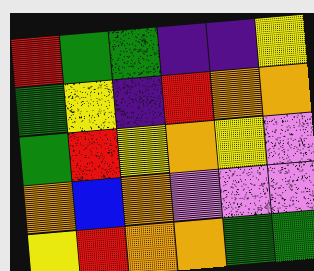[["red", "green", "green", "indigo", "indigo", "yellow"], ["green", "yellow", "indigo", "red", "orange", "orange"], ["green", "red", "yellow", "orange", "yellow", "violet"], ["orange", "blue", "orange", "violet", "violet", "violet"], ["yellow", "red", "orange", "orange", "green", "green"]]